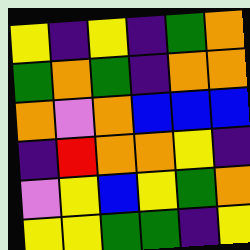[["yellow", "indigo", "yellow", "indigo", "green", "orange"], ["green", "orange", "green", "indigo", "orange", "orange"], ["orange", "violet", "orange", "blue", "blue", "blue"], ["indigo", "red", "orange", "orange", "yellow", "indigo"], ["violet", "yellow", "blue", "yellow", "green", "orange"], ["yellow", "yellow", "green", "green", "indigo", "yellow"]]